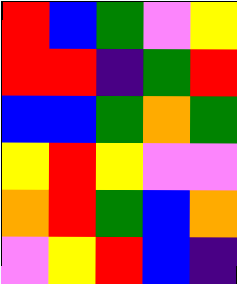[["red", "blue", "green", "violet", "yellow"], ["red", "red", "indigo", "green", "red"], ["blue", "blue", "green", "orange", "green"], ["yellow", "red", "yellow", "violet", "violet"], ["orange", "red", "green", "blue", "orange"], ["violet", "yellow", "red", "blue", "indigo"]]